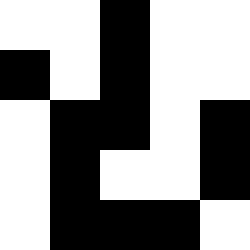[["white", "white", "black", "white", "white"], ["black", "white", "black", "white", "white"], ["white", "black", "black", "white", "black"], ["white", "black", "white", "white", "black"], ["white", "black", "black", "black", "white"]]